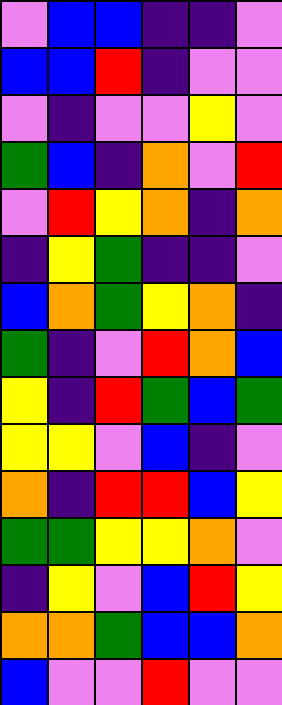[["violet", "blue", "blue", "indigo", "indigo", "violet"], ["blue", "blue", "red", "indigo", "violet", "violet"], ["violet", "indigo", "violet", "violet", "yellow", "violet"], ["green", "blue", "indigo", "orange", "violet", "red"], ["violet", "red", "yellow", "orange", "indigo", "orange"], ["indigo", "yellow", "green", "indigo", "indigo", "violet"], ["blue", "orange", "green", "yellow", "orange", "indigo"], ["green", "indigo", "violet", "red", "orange", "blue"], ["yellow", "indigo", "red", "green", "blue", "green"], ["yellow", "yellow", "violet", "blue", "indigo", "violet"], ["orange", "indigo", "red", "red", "blue", "yellow"], ["green", "green", "yellow", "yellow", "orange", "violet"], ["indigo", "yellow", "violet", "blue", "red", "yellow"], ["orange", "orange", "green", "blue", "blue", "orange"], ["blue", "violet", "violet", "red", "violet", "violet"]]